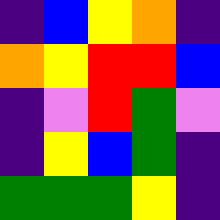[["indigo", "blue", "yellow", "orange", "indigo"], ["orange", "yellow", "red", "red", "blue"], ["indigo", "violet", "red", "green", "violet"], ["indigo", "yellow", "blue", "green", "indigo"], ["green", "green", "green", "yellow", "indigo"]]